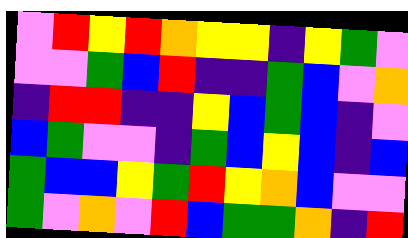[["violet", "red", "yellow", "red", "orange", "yellow", "yellow", "indigo", "yellow", "green", "violet"], ["violet", "violet", "green", "blue", "red", "indigo", "indigo", "green", "blue", "violet", "orange"], ["indigo", "red", "red", "indigo", "indigo", "yellow", "blue", "green", "blue", "indigo", "violet"], ["blue", "green", "violet", "violet", "indigo", "green", "blue", "yellow", "blue", "indigo", "blue"], ["green", "blue", "blue", "yellow", "green", "red", "yellow", "orange", "blue", "violet", "violet"], ["green", "violet", "orange", "violet", "red", "blue", "green", "green", "orange", "indigo", "red"]]